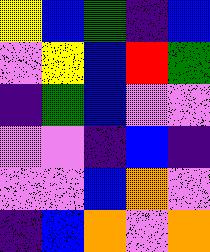[["yellow", "blue", "green", "indigo", "blue"], ["violet", "yellow", "blue", "red", "green"], ["indigo", "green", "blue", "violet", "violet"], ["violet", "violet", "indigo", "blue", "indigo"], ["violet", "violet", "blue", "orange", "violet"], ["indigo", "blue", "orange", "violet", "orange"]]